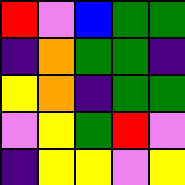[["red", "violet", "blue", "green", "green"], ["indigo", "orange", "green", "green", "indigo"], ["yellow", "orange", "indigo", "green", "green"], ["violet", "yellow", "green", "red", "violet"], ["indigo", "yellow", "yellow", "violet", "yellow"]]